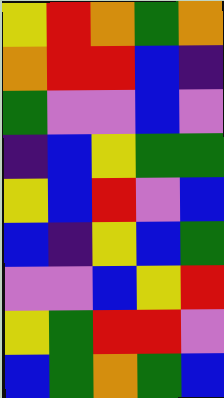[["yellow", "red", "orange", "green", "orange"], ["orange", "red", "red", "blue", "indigo"], ["green", "violet", "violet", "blue", "violet"], ["indigo", "blue", "yellow", "green", "green"], ["yellow", "blue", "red", "violet", "blue"], ["blue", "indigo", "yellow", "blue", "green"], ["violet", "violet", "blue", "yellow", "red"], ["yellow", "green", "red", "red", "violet"], ["blue", "green", "orange", "green", "blue"]]